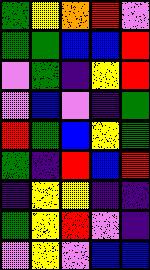[["green", "yellow", "orange", "red", "violet"], ["green", "green", "blue", "blue", "red"], ["violet", "green", "indigo", "yellow", "red"], ["violet", "blue", "violet", "indigo", "green"], ["red", "green", "blue", "yellow", "green"], ["green", "indigo", "red", "blue", "red"], ["indigo", "yellow", "yellow", "indigo", "indigo"], ["green", "yellow", "red", "violet", "indigo"], ["violet", "yellow", "violet", "blue", "blue"]]